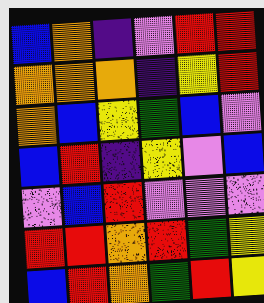[["blue", "orange", "indigo", "violet", "red", "red"], ["orange", "orange", "orange", "indigo", "yellow", "red"], ["orange", "blue", "yellow", "green", "blue", "violet"], ["blue", "red", "indigo", "yellow", "violet", "blue"], ["violet", "blue", "red", "violet", "violet", "violet"], ["red", "red", "orange", "red", "green", "yellow"], ["blue", "red", "orange", "green", "red", "yellow"]]